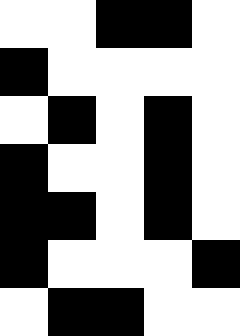[["white", "white", "black", "black", "white"], ["black", "white", "white", "white", "white"], ["white", "black", "white", "black", "white"], ["black", "white", "white", "black", "white"], ["black", "black", "white", "black", "white"], ["black", "white", "white", "white", "black"], ["white", "black", "black", "white", "white"]]